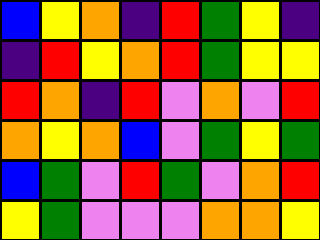[["blue", "yellow", "orange", "indigo", "red", "green", "yellow", "indigo"], ["indigo", "red", "yellow", "orange", "red", "green", "yellow", "yellow"], ["red", "orange", "indigo", "red", "violet", "orange", "violet", "red"], ["orange", "yellow", "orange", "blue", "violet", "green", "yellow", "green"], ["blue", "green", "violet", "red", "green", "violet", "orange", "red"], ["yellow", "green", "violet", "violet", "violet", "orange", "orange", "yellow"]]